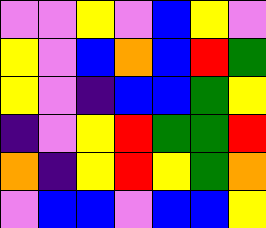[["violet", "violet", "yellow", "violet", "blue", "yellow", "violet"], ["yellow", "violet", "blue", "orange", "blue", "red", "green"], ["yellow", "violet", "indigo", "blue", "blue", "green", "yellow"], ["indigo", "violet", "yellow", "red", "green", "green", "red"], ["orange", "indigo", "yellow", "red", "yellow", "green", "orange"], ["violet", "blue", "blue", "violet", "blue", "blue", "yellow"]]